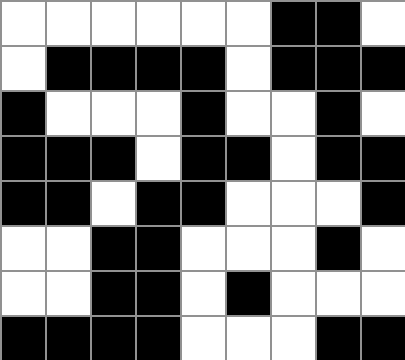[["white", "white", "white", "white", "white", "white", "black", "black", "white"], ["white", "black", "black", "black", "black", "white", "black", "black", "black"], ["black", "white", "white", "white", "black", "white", "white", "black", "white"], ["black", "black", "black", "white", "black", "black", "white", "black", "black"], ["black", "black", "white", "black", "black", "white", "white", "white", "black"], ["white", "white", "black", "black", "white", "white", "white", "black", "white"], ["white", "white", "black", "black", "white", "black", "white", "white", "white"], ["black", "black", "black", "black", "white", "white", "white", "black", "black"]]